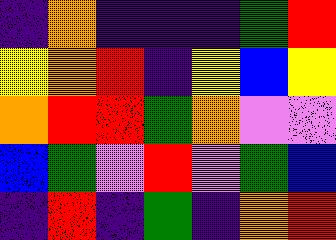[["indigo", "orange", "indigo", "indigo", "indigo", "green", "red"], ["yellow", "orange", "red", "indigo", "yellow", "blue", "yellow"], ["orange", "red", "red", "green", "orange", "violet", "violet"], ["blue", "green", "violet", "red", "violet", "green", "blue"], ["indigo", "red", "indigo", "green", "indigo", "orange", "red"]]